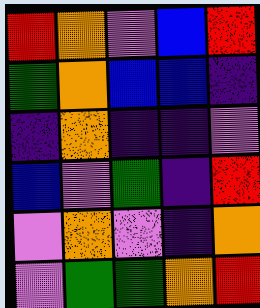[["red", "orange", "violet", "blue", "red"], ["green", "orange", "blue", "blue", "indigo"], ["indigo", "orange", "indigo", "indigo", "violet"], ["blue", "violet", "green", "indigo", "red"], ["violet", "orange", "violet", "indigo", "orange"], ["violet", "green", "green", "orange", "red"]]